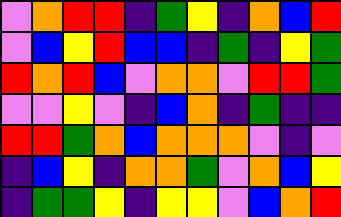[["violet", "orange", "red", "red", "indigo", "green", "yellow", "indigo", "orange", "blue", "red"], ["violet", "blue", "yellow", "red", "blue", "blue", "indigo", "green", "indigo", "yellow", "green"], ["red", "orange", "red", "blue", "violet", "orange", "orange", "violet", "red", "red", "green"], ["violet", "violet", "yellow", "violet", "indigo", "blue", "orange", "indigo", "green", "indigo", "indigo"], ["red", "red", "green", "orange", "blue", "orange", "orange", "orange", "violet", "indigo", "violet"], ["indigo", "blue", "yellow", "indigo", "orange", "orange", "green", "violet", "orange", "blue", "yellow"], ["indigo", "green", "green", "yellow", "indigo", "yellow", "yellow", "violet", "blue", "orange", "red"]]